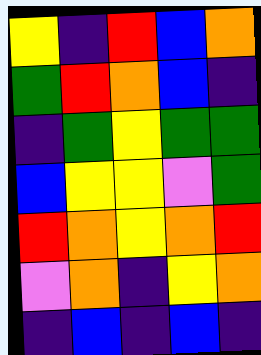[["yellow", "indigo", "red", "blue", "orange"], ["green", "red", "orange", "blue", "indigo"], ["indigo", "green", "yellow", "green", "green"], ["blue", "yellow", "yellow", "violet", "green"], ["red", "orange", "yellow", "orange", "red"], ["violet", "orange", "indigo", "yellow", "orange"], ["indigo", "blue", "indigo", "blue", "indigo"]]